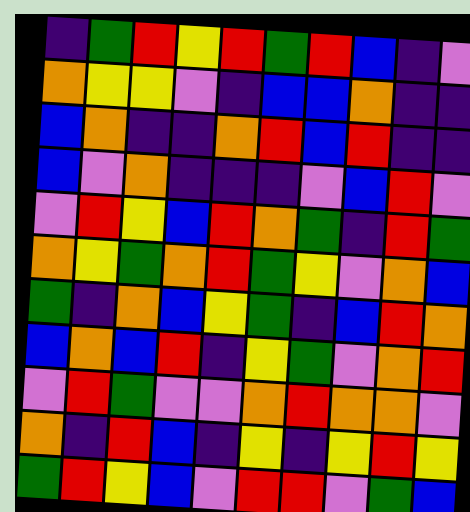[["indigo", "green", "red", "yellow", "red", "green", "red", "blue", "indigo", "violet"], ["orange", "yellow", "yellow", "violet", "indigo", "blue", "blue", "orange", "indigo", "indigo"], ["blue", "orange", "indigo", "indigo", "orange", "red", "blue", "red", "indigo", "indigo"], ["blue", "violet", "orange", "indigo", "indigo", "indigo", "violet", "blue", "red", "violet"], ["violet", "red", "yellow", "blue", "red", "orange", "green", "indigo", "red", "green"], ["orange", "yellow", "green", "orange", "red", "green", "yellow", "violet", "orange", "blue"], ["green", "indigo", "orange", "blue", "yellow", "green", "indigo", "blue", "red", "orange"], ["blue", "orange", "blue", "red", "indigo", "yellow", "green", "violet", "orange", "red"], ["violet", "red", "green", "violet", "violet", "orange", "red", "orange", "orange", "violet"], ["orange", "indigo", "red", "blue", "indigo", "yellow", "indigo", "yellow", "red", "yellow"], ["green", "red", "yellow", "blue", "violet", "red", "red", "violet", "green", "blue"]]